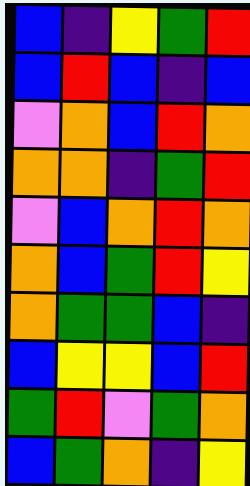[["blue", "indigo", "yellow", "green", "red"], ["blue", "red", "blue", "indigo", "blue"], ["violet", "orange", "blue", "red", "orange"], ["orange", "orange", "indigo", "green", "red"], ["violet", "blue", "orange", "red", "orange"], ["orange", "blue", "green", "red", "yellow"], ["orange", "green", "green", "blue", "indigo"], ["blue", "yellow", "yellow", "blue", "red"], ["green", "red", "violet", "green", "orange"], ["blue", "green", "orange", "indigo", "yellow"]]